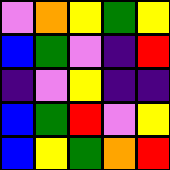[["violet", "orange", "yellow", "green", "yellow"], ["blue", "green", "violet", "indigo", "red"], ["indigo", "violet", "yellow", "indigo", "indigo"], ["blue", "green", "red", "violet", "yellow"], ["blue", "yellow", "green", "orange", "red"]]